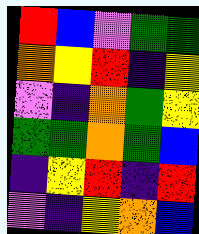[["red", "blue", "violet", "green", "green"], ["orange", "yellow", "red", "indigo", "yellow"], ["violet", "indigo", "orange", "green", "yellow"], ["green", "green", "orange", "green", "blue"], ["indigo", "yellow", "red", "indigo", "red"], ["violet", "indigo", "yellow", "orange", "blue"]]